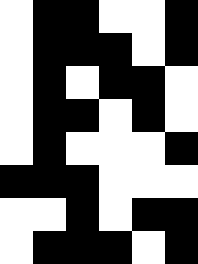[["white", "black", "black", "white", "white", "black"], ["white", "black", "black", "black", "white", "black"], ["white", "black", "white", "black", "black", "white"], ["white", "black", "black", "white", "black", "white"], ["white", "black", "white", "white", "white", "black"], ["black", "black", "black", "white", "white", "white"], ["white", "white", "black", "white", "black", "black"], ["white", "black", "black", "black", "white", "black"]]